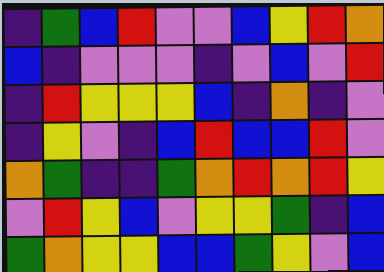[["indigo", "green", "blue", "red", "violet", "violet", "blue", "yellow", "red", "orange"], ["blue", "indigo", "violet", "violet", "violet", "indigo", "violet", "blue", "violet", "red"], ["indigo", "red", "yellow", "yellow", "yellow", "blue", "indigo", "orange", "indigo", "violet"], ["indigo", "yellow", "violet", "indigo", "blue", "red", "blue", "blue", "red", "violet"], ["orange", "green", "indigo", "indigo", "green", "orange", "red", "orange", "red", "yellow"], ["violet", "red", "yellow", "blue", "violet", "yellow", "yellow", "green", "indigo", "blue"], ["green", "orange", "yellow", "yellow", "blue", "blue", "green", "yellow", "violet", "blue"]]